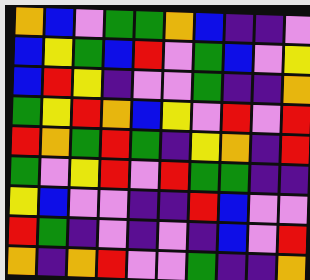[["orange", "blue", "violet", "green", "green", "orange", "blue", "indigo", "indigo", "violet"], ["blue", "yellow", "green", "blue", "red", "violet", "green", "blue", "violet", "yellow"], ["blue", "red", "yellow", "indigo", "violet", "violet", "green", "indigo", "indigo", "orange"], ["green", "yellow", "red", "orange", "blue", "yellow", "violet", "red", "violet", "red"], ["red", "orange", "green", "red", "green", "indigo", "yellow", "orange", "indigo", "red"], ["green", "violet", "yellow", "red", "violet", "red", "green", "green", "indigo", "indigo"], ["yellow", "blue", "violet", "violet", "indigo", "indigo", "red", "blue", "violet", "violet"], ["red", "green", "indigo", "violet", "indigo", "violet", "indigo", "blue", "violet", "red"], ["orange", "indigo", "orange", "red", "violet", "violet", "green", "indigo", "indigo", "orange"]]